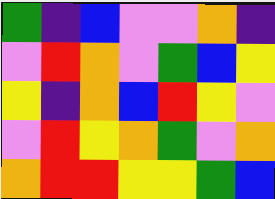[["green", "indigo", "blue", "violet", "violet", "orange", "indigo"], ["violet", "red", "orange", "violet", "green", "blue", "yellow"], ["yellow", "indigo", "orange", "blue", "red", "yellow", "violet"], ["violet", "red", "yellow", "orange", "green", "violet", "orange"], ["orange", "red", "red", "yellow", "yellow", "green", "blue"]]